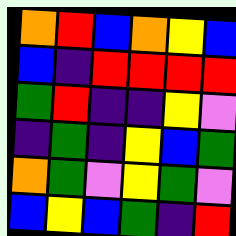[["orange", "red", "blue", "orange", "yellow", "blue"], ["blue", "indigo", "red", "red", "red", "red"], ["green", "red", "indigo", "indigo", "yellow", "violet"], ["indigo", "green", "indigo", "yellow", "blue", "green"], ["orange", "green", "violet", "yellow", "green", "violet"], ["blue", "yellow", "blue", "green", "indigo", "red"]]